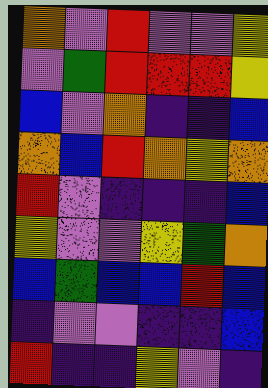[["orange", "violet", "red", "violet", "violet", "yellow"], ["violet", "green", "red", "red", "red", "yellow"], ["blue", "violet", "orange", "indigo", "indigo", "blue"], ["orange", "blue", "red", "orange", "yellow", "orange"], ["red", "violet", "indigo", "indigo", "indigo", "blue"], ["yellow", "violet", "violet", "yellow", "green", "orange"], ["blue", "green", "blue", "blue", "red", "blue"], ["indigo", "violet", "violet", "indigo", "indigo", "blue"], ["red", "indigo", "indigo", "yellow", "violet", "indigo"]]